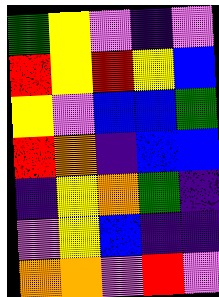[["green", "yellow", "violet", "indigo", "violet"], ["red", "yellow", "red", "yellow", "blue"], ["yellow", "violet", "blue", "blue", "green"], ["red", "orange", "indigo", "blue", "blue"], ["indigo", "yellow", "orange", "green", "indigo"], ["violet", "yellow", "blue", "indigo", "indigo"], ["orange", "orange", "violet", "red", "violet"]]